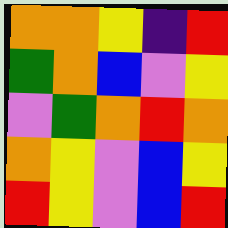[["orange", "orange", "yellow", "indigo", "red"], ["green", "orange", "blue", "violet", "yellow"], ["violet", "green", "orange", "red", "orange"], ["orange", "yellow", "violet", "blue", "yellow"], ["red", "yellow", "violet", "blue", "red"]]